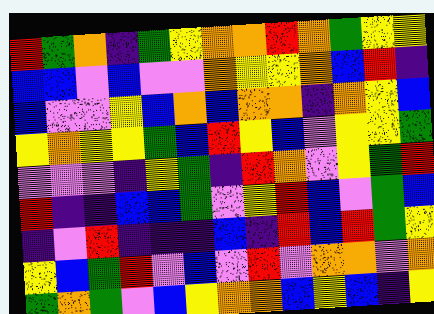[["red", "green", "orange", "indigo", "green", "yellow", "orange", "orange", "red", "orange", "green", "yellow", "yellow"], ["blue", "blue", "violet", "blue", "violet", "violet", "orange", "yellow", "yellow", "orange", "blue", "red", "indigo"], ["blue", "violet", "violet", "yellow", "blue", "orange", "blue", "orange", "orange", "indigo", "orange", "yellow", "blue"], ["yellow", "orange", "yellow", "yellow", "green", "blue", "red", "yellow", "blue", "violet", "yellow", "yellow", "green"], ["violet", "violet", "violet", "indigo", "yellow", "green", "indigo", "red", "orange", "violet", "yellow", "green", "red"], ["red", "indigo", "indigo", "blue", "blue", "green", "violet", "yellow", "red", "blue", "violet", "green", "blue"], ["indigo", "violet", "red", "indigo", "indigo", "indigo", "blue", "indigo", "red", "blue", "red", "green", "yellow"], ["yellow", "blue", "green", "red", "violet", "blue", "violet", "red", "violet", "orange", "orange", "violet", "orange"], ["green", "orange", "green", "violet", "blue", "yellow", "orange", "orange", "blue", "yellow", "blue", "indigo", "yellow"]]